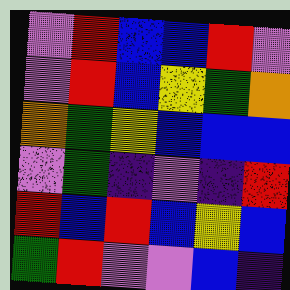[["violet", "red", "blue", "blue", "red", "violet"], ["violet", "red", "blue", "yellow", "green", "orange"], ["orange", "green", "yellow", "blue", "blue", "blue"], ["violet", "green", "indigo", "violet", "indigo", "red"], ["red", "blue", "red", "blue", "yellow", "blue"], ["green", "red", "violet", "violet", "blue", "indigo"]]